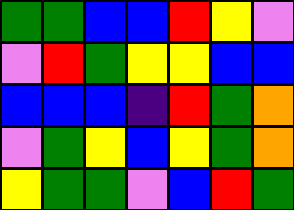[["green", "green", "blue", "blue", "red", "yellow", "violet"], ["violet", "red", "green", "yellow", "yellow", "blue", "blue"], ["blue", "blue", "blue", "indigo", "red", "green", "orange"], ["violet", "green", "yellow", "blue", "yellow", "green", "orange"], ["yellow", "green", "green", "violet", "blue", "red", "green"]]